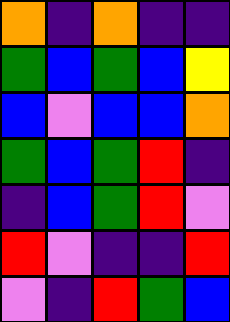[["orange", "indigo", "orange", "indigo", "indigo"], ["green", "blue", "green", "blue", "yellow"], ["blue", "violet", "blue", "blue", "orange"], ["green", "blue", "green", "red", "indigo"], ["indigo", "blue", "green", "red", "violet"], ["red", "violet", "indigo", "indigo", "red"], ["violet", "indigo", "red", "green", "blue"]]